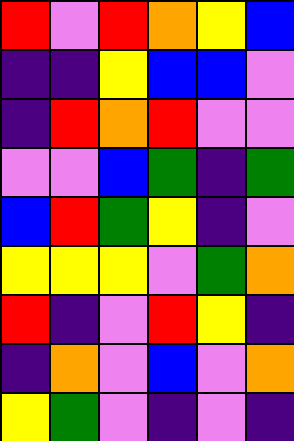[["red", "violet", "red", "orange", "yellow", "blue"], ["indigo", "indigo", "yellow", "blue", "blue", "violet"], ["indigo", "red", "orange", "red", "violet", "violet"], ["violet", "violet", "blue", "green", "indigo", "green"], ["blue", "red", "green", "yellow", "indigo", "violet"], ["yellow", "yellow", "yellow", "violet", "green", "orange"], ["red", "indigo", "violet", "red", "yellow", "indigo"], ["indigo", "orange", "violet", "blue", "violet", "orange"], ["yellow", "green", "violet", "indigo", "violet", "indigo"]]